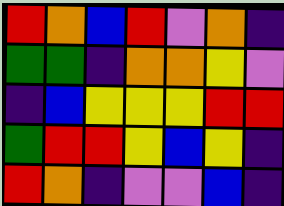[["red", "orange", "blue", "red", "violet", "orange", "indigo"], ["green", "green", "indigo", "orange", "orange", "yellow", "violet"], ["indigo", "blue", "yellow", "yellow", "yellow", "red", "red"], ["green", "red", "red", "yellow", "blue", "yellow", "indigo"], ["red", "orange", "indigo", "violet", "violet", "blue", "indigo"]]